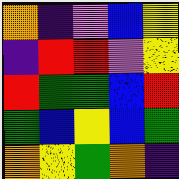[["orange", "indigo", "violet", "blue", "yellow"], ["indigo", "red", "red", "violet", "yellow"], ["red", "green", "green", "blue", "red"], ["green", "blue", "yellow", "blue", "green"], ["orange", "yellow", "green", "orange", "indigo"]]